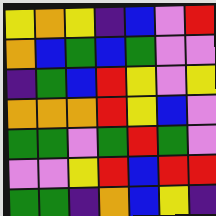[["yellow", "orange", "yellow", "indigo", "blue", "violet", "red"], ["orange", "blue", "green", "blue", "green", "violet", "violet"], ["indigo", "green", "blue", "red", "yellow", "violet", "yellow"], ["orange", "orange", "orange", "red", "yellow", "blue", "violet"], ["green", "green", "violet", "green", "red", "green", "violet"], ["violet", "violet", "yellow", "red", "blue", "red", "red"], ["green", "green", "indigo", "orange", "blue", "yellow", "indigo"]]